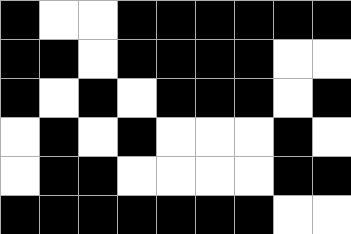[["black", "white", "white", "black", "black", "black", "black", "black", "black"], ["black", "black", "white", "black", "black", "black", "black", "white", "white"], ["black", "white", "black", "white", "black", "black", "black", "white", "black"], ["white", "black", "white", "black", "white", "white", "white", "black", "white"], ["white", "black", "black", "white", "white", "white", "white", "black", "black"], ["black", "black", "black", "black", "black", "black", "black", "white", "white"]]